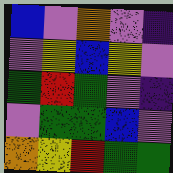[["blue", "violet", "orange", "violet", "indigo"], ["violet", "yellow", "blue", "yellow", "violet"], ["green", "red", "green", "violet", "indigo"], ["violet", "green", "green", "blue", "violet"], ["orange", "yellow", "red", "green", "green"]]